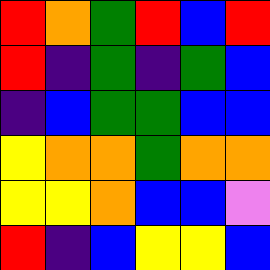[["red", "orange", "green", "red", "blue", "red"], ["red", "indigo", "green", "indigo", "green", "blue"], ["indigo", "blue", "green", "green", "blue", "blue"], ["yellow", "orange", "orange", "green", "orange", "orange"], ["yellow", "yellow", "orange", "blue", "blue", "violet"], ["red", "indigo", "blue", "yellow", "yellow", "blue"]]